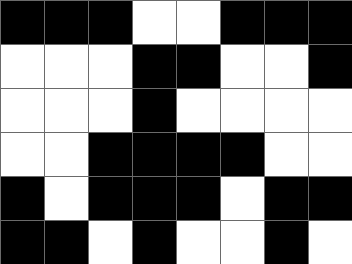[["black", "black", "black", "white", "white", "black", "black", "black"], ["white", "white", "white", "black", "black", "white", "white", "black"], ["white", "white", "white", "black", "white", "white", "white", "white"], ["white", "white", "black", "black", "black", "black", "white", "white"], ["black", "white", "black", "black", "black", "white", "black", "black"], ["black", "black", "white", "black", "white", "white", "black", "white"]]